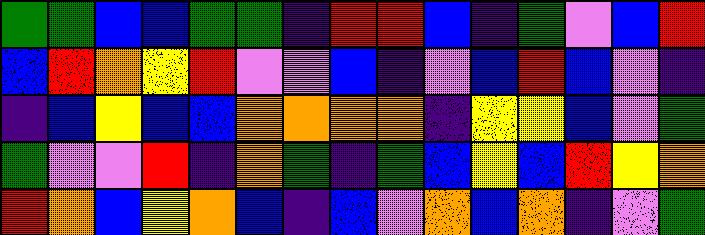[["green", "green", "blue", "blue", "green", "green", "indigo", "red", "red", "blue", "indigo", "green", "violet", "blue", "red"], ["blue", "red", "orange", "yellow", "red", "violet", "violet", "blue", "indigo", "violet", "blue", "red", "blue", "violet", "indigo"], ["indigo", "blue", "yellow", "blue", "blue", "orange", "orange", "orange", "orange", "indigo", "yellow", "yellow", "blue", "violet", "green"], ["green", "violet", "violet", "red", "indigo", "orange", "green", "indigo", "green", "blue", "yellow", "blue", "red", "yellow", "orange"], ["red", "orange", "blue", "yellow", "orange", "blue", "indigo", "blue", "violet", "orange", "blue", "orange", "indigo", "violet", "green"]]